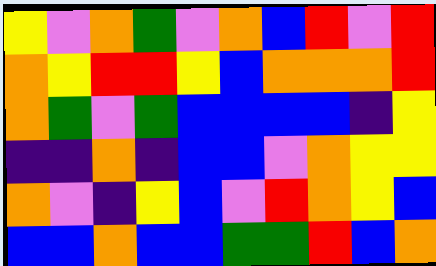[["yellow", "violet", "orange", "green", "violet", "orange", "blue", "red", "violet", "red"], ["orange", "yellow", "red", "red", "yellow", "blue", "orange", "orange", "orange", "red"], ["orange", "green", "violet", "green", "blue", "blue", "blue", "blue", "indigo", "yellow"], ["indigo", "indigo", "orange", "indigo", "blue", "blue", "violet", "orange", "yellow", "yellow"], ["orange", "violet", "indigo", "yellow", "blue", "violet", "red", "orange", "yellow", "blue"], ["blue", "blue", "orange", "blue", "blue", "green", "green", "red", "blue", "orange"]]